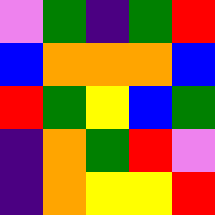[["violet", "green", "indigo", "green", "red"], ["blue", "orange", "orange", "orange", "blue"], ["red", "green", "yellow", "blue", "green"], ["indigo", "orange", "green", "red", "violet"], ["indigo", "orange", "yellow", "yellow", "red"]]